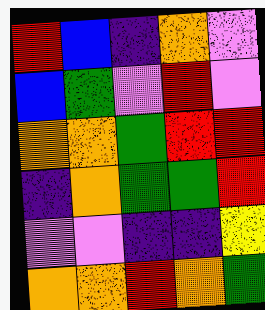[["red", "blue", "indigo", "orange", "violet"], ["blue", "green", "violet", "red", "violet"], ["orange", "orange", "green", "red", "red"], ["indigo", "orange", "green", "green", "red"], ["violet", "violet", "indigo", "indigo", "yellow"], ["orange", "orange", "red", "orange", "green"]]